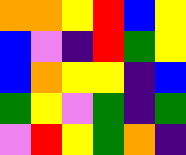[["orange", "orange", "yellow", "red", "blue", "yellow"], ["blue", "violet", "indigo", "red", "green", "yellow"], ["blue", "orange", "yellow", "yellow", "indigo", "blue"], ["green", "yellow", "violet", "green", "indigo", "green"], ["violet", "red", "yellow", "green", "orange", "indigo"]]